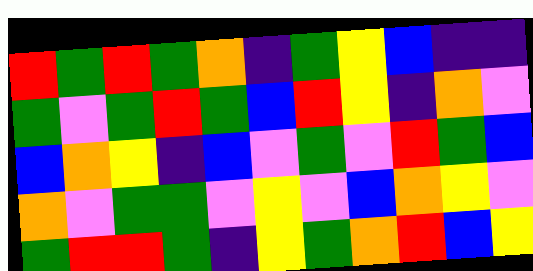[["red", "green", "red", "green", "orange", "indigo", "green", "yellow", "blue", "indigo", "indigo"], ["green", "violet", "green", "red", "green", "blue", "red", "yellow", "indigo", "orange", "violet"], ["blue", "orange", "yellow", "indigo", "blue", "violet", "green", "violet", "red", "green", "blue"], ["orange", "violet", "green", "green", "violet", "yellow", "violet", "blue", "orange", "yellow", "violet"], ["green", "red", "red", "green", "indigo", "yellow", "green", "orange", "red", "blue", "yellow"]]